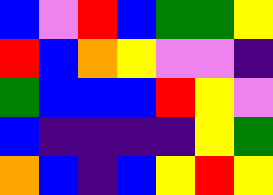[["blue", "violet", "red", "blue", "green", "green", "yellow"], ["red", "blue", "orange", "yellow", "violet", "violet", "indigo"], ["green", "blue", "blue", "blue", "red", "yellow", "violet"], ["blue", "indigo", "indigo", "indigo", "indigo", "yellow", "green"], ["orange", "blue", "indigo", "blue", "yellow", "red", "yellow"]]